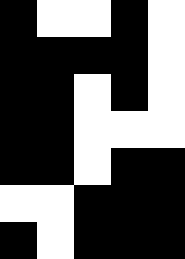[["black", "white", "white", "black", "white"], ["black", "black", "black", "black", "white"], ["black", "black", "white", "black", "white"], ["black", "black", "white", "white", "white"], ["black", "black", "white", "black", "black"], ["white", "white", "black", "black", "black"], ["black", "white", "black", "black", "black"]]